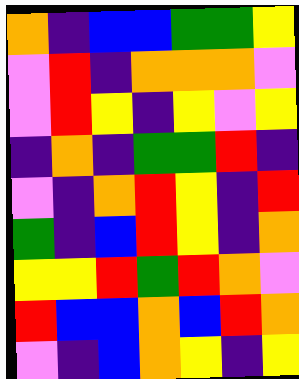[["orange", "indigo", "blue", "blue", "green", "green", "yellow"], ["violet", "red", "indigo", "orange", "orange", "orange", "violet"], ["violet", "red", "yellow", "indigo", "yellow", "violet", "yellow"], ["indigo", "orange", "indigo", "green", "green", "red", "indigo"], ["violet", "indigo", "orange", "red", "yellow", "indigo", "red"], ["green", "indigo", "blue", "red", "yellow", "indigo", "orange"], ["yellow", "yellow", "red", "green", "red", "orange", "violet"], ["red", "blue", "blue", "orange", "blue", "red", "orange"], ["violet", "indigo", "blue", "orange", "yellow", "indigo", "yellow"]]